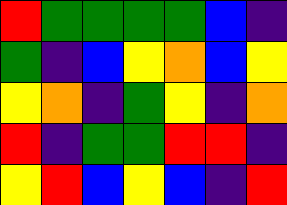[["red", "green", "green", "green", "green", "blue", "indigo"], ["green", "indigo", "blue", "yellow", "orange", "blue", "yellow"], ["yellow", "orange", "indigo", "green", "yellow", "indigo", "orange"], ["red", "indigo", "green", "green", "red", "red", "indigo"], ["yellow", "red", "blue", "yellow", "blue", "indigo", "red"]]